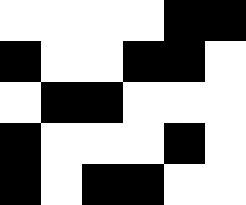[["white", "white", "white", "white", "black", "black"], ["black", "white", "white", "black", "black", "white"], ["white", "black", "black", "white", "white", "white"], ["black", "white", "white", "white", "black", "white"], ["black", "white", "black", "black", "white", "white"]]